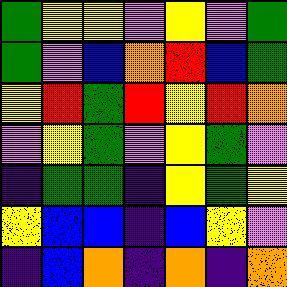[["green", "yellow", "yellow", "violet", "yellow", "violet", "green"], ["green", "violet", "blue", "orange", "red", "blue", "green"], ["yellow", "red", "green", "red", "yellow", "red", "orange"], ["violet", "yellow", "green", "violet", "yellow", "green", "violet"], ["indigo", "green", "green", "indigo", "yellow", "green", "yellow"], ["yellow", "blue", "blue", "indigo", "blue", "yellow", "violet"], ["indigo", "blue", "orange", "indigo", "orange", "indigo", "orange"]]